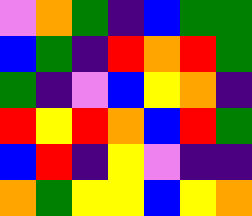[["violet", "orange", "green", "indigo", "blue", "green", "green"], ["blue", "green", "indigo", "red", "orange", "red", "green"], ["green", "indigo", "violet", "blue", "yellow", "orange", "indigo"], ["red", "yellow", "red", "orange", "blue", "red", "green"], ["blue", "red", "indigo", "yellow", "violet", "indigo", "indigo"], ["orange", "green", "yellow", "yellow", "blue", "yellow", "orange"]]